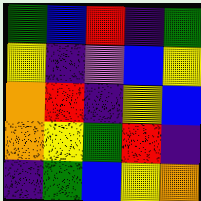[["green", "blue", "red", "indigo", "green"], ["yellow", "indigo", "violet", "blue", "yellow"], ["orange", "red", "indigo", "yellow", "blue"], ["orange", "yellow", "green", "red", "indigo"], ["indigo", "green", "blue", "yellow", "orange"]]